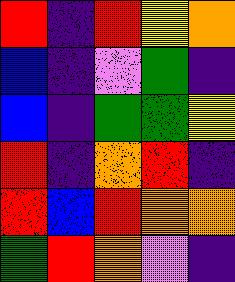[["red", "indigo", "red", "yellow", "orange"], ["blue", "indigo", "violet", "green", "indigo"], ["blue", "indigo", "green", "green", "yellow"], ["red", "indigo", "orange", "red", "indigo"], ["red", "blue", "red", "orange", "orange"], ["green", "red", "orange", "violet", "indigo"]]